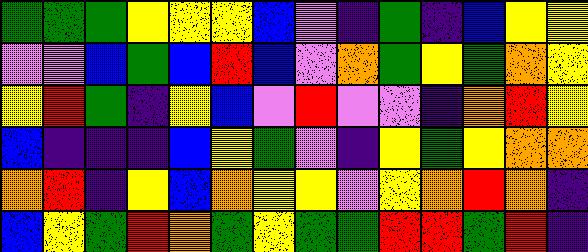[["green", "green", "green", "yellow", "yellow", "yellow", "blue", "violet", "indigo", "green", "indigo", "blue", "yellow", "yellow"], ["violet", "violet", "blue", "green", "blue", "red", "blue", "violet", "orange", "green", "yellow", "green", "orange", "yellow"], ["yellow", "red", "green", "indigo", "yellow", "blue", "violet", "red", "violet", "violet", "indigo", "orange", "red", "yellow"], ["blue", "indigo", "indigo", "indigo", "blue", "yellow", "green", "violet", "indigo", "yellow", "green", "yellow", "orange", "orange"], ["orange", "red", "indigo", "yellow", "blue", "orange", "yellow", "yellow", "violet", "yellow", "orange", "red", "orange", "indigo"], ["blue", "yellow", "green", "red", "orange", "green", "yellow", "green", "green", "red", "red", "green", "red", "indigo"]]